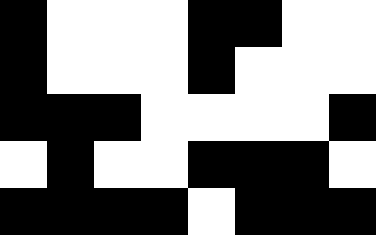[["black", "white", "white", "white", "black", "black", "white", "white"], ["black", "white", "white", "white", "black", "white", "white", "white"], ["black", "black", "black", "white", "white", "white", "white", "black"], ["white", "black", "white", "white", "black", "black", "black", "white"], ["black", "black", "black", "black", "white", "black", "black", "black"]]